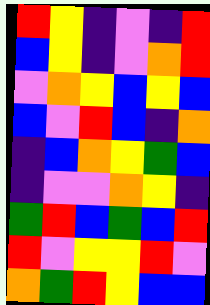[["red", "yellow", "indigo", "violet", "indigo", "red"], ["blue", "yellow", "indigo", "violet", "orange", "red"], ["violet", "orange", "yellow", "blue", "yellow", "blue"], ["blue", "violet", "red", "blue", "indigo", "orange"], ["indigo", "blue", "orange", "yellow", "green", "blue"], ["indigo", "violet", "violet", "orange", "yellow", "indigo"], ["green", "red", "blue", "green", "blue", "red"], ["red", "violet", "yellow", "yellow", "red", "violet"], ["orange", "green", "red", "yellow", "blue", "blue"]]